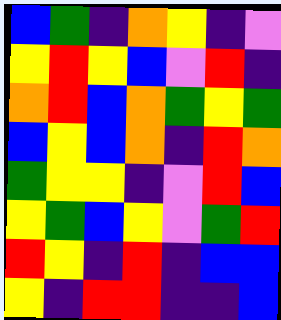[["blue", "green", "indigo", "orange", "yellow", "indigo", "violet"], ["yellow", "red", "yellow", "blue", "violet", "red", "indigo"], ["orange", "red", "blue", "orange", "green", "yellow", "green"], ["blue", "yellow", "blue", "orange", "indigo", "red", "orange"], ["green", "yellow", "yellow", "indigo", "violet", "red", "blue"], ["yellow", "green", "blue", "yellow", "violet", "green", "red"], ["red", "yellow", "indigo", "red", "indigo", "blue", "blue"], ["yellow", "indigo", "red", "red", "indigo", "indigo", "blue"]]